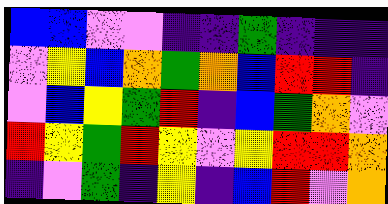[["blue", "blue", "violet", "violet", "indigo", "indigo", "green", "indigo", "indigo", "indigo"], ["violet", "yellow", "blue", "orange", "green", "orange", "blue", "red", "red", "indigo"], ["violet", "blue", "yellow", "green", "red", "indigo", "blue", "green", "orange", "violet"], ["red", "yellow", "green", "red", "yellow", "violet", "yellow", "red", "red", "orange"], ["indigo", "violet", "green", "indigo", "yellow", "indigo", "blue", "red", "violet", "orange"]]